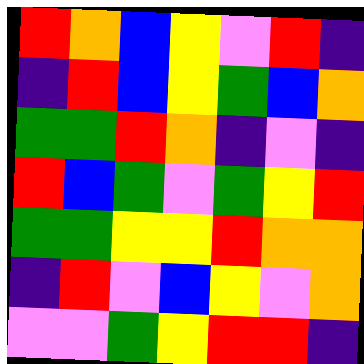[["red", "orange", "blue", "yellow", "violet", "red", "indigo"], ["indigo", "red", "blue", "yellow", "green", "blue", "orange"], ["green", "green", "red", "orange", "indigo", "violet", "indigo"], ["red", "blue", "green", "violet", "green", "yellow", "red"], ["green", "green", "yellow", "yellow", "red", "orange", "orange"], ["indigo", "red", "violet", "blue", "yellow", "violet", "orange"], ["violet", "violet", "green", "yellow", "red", "red", "indigo"]]